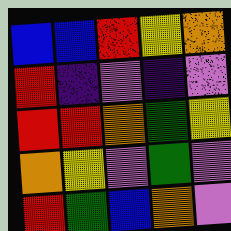[["blue", "blue", "red", "yellow", "orange"], ["red", "indigo", "violet", "indigo", "violet"], ["red", "red", "orange", "green", "yellow"], ["orange", "yellow", "violet", "green", "violet"], ["red", "green", "blue", "orange", "violet"]]